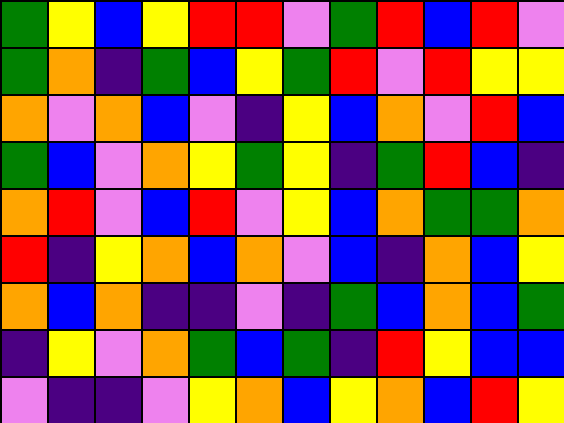[["green", "yellow", "blue", "yellow", "red", "red", "violet", "green", "red", "blue", "red", "violet"], ["green", "orange", "indigo", "green", "blue", "yellow", "green", "red", "violet", "red", "yellow", "yellow"], ["orange", "violet", "orange", "blue", "violet", "indigo", "yellow", "blue", "orange", "violet", "red", "blue"], ["green", "blue", "violet", "orange", "yellow", "green", "yellow", "indigo", "green", "red", "blue", "indigo"], ["orange", "red", "violet", "blue", "red", "violet", "yellow", "blue", "orange", "green", "green", "orange"], ["red", "indigo", "yellow", "orange", "blue", "orange", "violet", "blue", "indigo", "orange", "blue", "yellow"], ["orange", "blue", "orange", "indigo", "indigo", "violet", "indigo", "green", "blue", "orange", "blue", "green"], ["indigo", "yellow", "violet", "orange", "green", "blue", "green", "indigo", "red", "yellow", "blue", "blue"], ["violet", "indigo", "indigo", "violet", "yellow", "orange", "blue", "yellow", "orange", "blue", "red", "yellow"]]